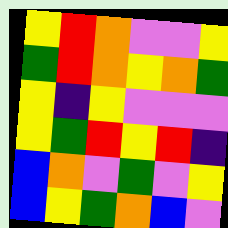[["yellow", "red", "orange", "violet", "violet", "yellow"], ["green", "red", "orange", "yellow", "orange", "green"], ["yellow", "indigo", "yellow", "violet", "violet", "violet"], ["yellow", "green", "red", "yellow", "red", "indigo"], ["blue", "orange", "violet", "green", "violet", "yellow"], ["blue", "yellow", "green", "orange", "blue", "violet"]]